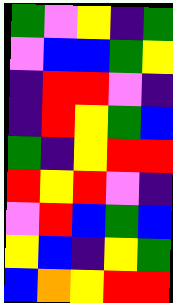[["green", "violet", "yellow", "indigo", "green"], ["violet", "blue", "blue", "green", "yellow"], ["indigo", "red", "red", "violet", "indigo"], ["indigo", "red", "yellow", "green", "blue"], ["green", "indigo", "yellow", "red", "red"], ["red", "yellow", "red", "violet", "indigo"], ["violet", "red", "blue", "green", "blue"], ["yellow", "blue", "indigo", "yellow", "green"], ["blue", "orange", "yellow", "red", "red"]]